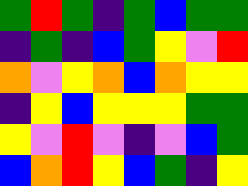[["green", "red", "green", "indigo", "green", "blue", "green", "green"], ["indigo", "green", "indigo", "blue", "green", "yellow", "violet", "red"], ["orange", "violet", "yellow", "orange", "blue", "orange", "yellow", "yellow"], ["indigo", "yellow", "blue", "yellow", "yellow", "yellow", "green", "green"], ["yellow", "violet", "red", "violet", "indigo", "violet", "blue", "green"], ["blue", "orange", "red", "yellow", "blue", "green", "indigo", "yellow"]]